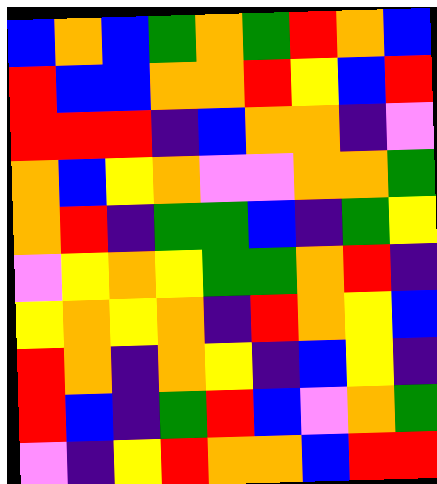[["blue", "orange", "blue", "green", "orange", "green", "red", "orange", "blue"], ["red", "blue", "blue", "orange", "orange", "red", "yellow", "blue", "red"], ["red", "red", "red", "indigo", "blue", "orange", "orange", "indigo", "violet"], ["orange", "blue", "yellow", "orange", "violet", "violet", "orange", "orange", "green"], ["orange", "red", "indigo", "green", "green", "blue", "indigo", "green", "yellow"], ["violet", "yellow", "orange", "yellow", "green", "green", "orange", "red", "indigo"], ["yellow", "orange", "yellow", "orange", "indigo", "red", "orange", "yellow", "blue"], ["red", "orange", "indigo", "orange", "yellow", "indigo", "blue", "yellow", "indigo"], ["red", "blue", "indigo", "green", "red", "blue", "violet", "orange", "green"], ["violet", "indigo", "yellow", "red", "orange", "orange", "blue", "red", "red"]]